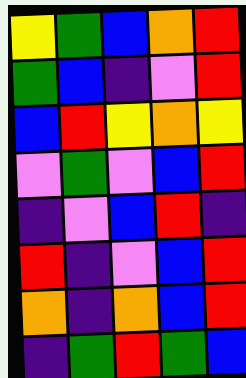[["yellow", "green", "blue", "orange", "red"], ["green", "blue", "indigo", "violet", "red"], ["blue", "red", "yellow", "orange", "yellow"], ["violet", "green", "violet", "blue", "red"], ["indigo", "violet", "blue", "red", "indigo"], ["red", "indigo", "violet", "blue", "red"], ["orange", "indigo", "orange", "blue", "red"], ["indigo", "green", "red", "green", "blue"]]